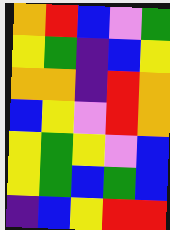[["orange", "red", "blue", "violet", "green"], ["yellow", "green", "indigo", "blue", "yellow"], ["orange", "orange", "indigo", "red", "orange"], ["blue", "yellow", "violet", "red", "orange"], ["yellow", "green", "yellow", "violet", "blue"], ["yellow", "green", "blue", "green", "blue"], ["indigo", "blue", "yellow", "red", "red"]]